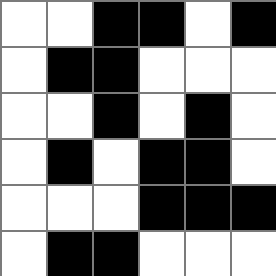[["white", "white", "black", "black", "white", "black"], ["white", "black", "black", "white", "white", "white"], ["white", "white", "black", "white", "black", "white"], ["white", "black", "white", "black", "black", "white"], ["white", "white", "white", "black", "black", "black"], ["white", "black", "black", "white", "white", "white"]]